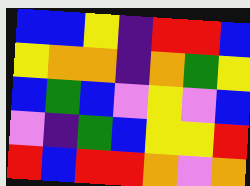[["blue", "blue", "yellow", "indigo", "red", "red", "blue"], ["yellow", "orange", "orange", "indigo", "orange", "green", "yellow"], ["blue", "green", "blue", "violet", "yellow", "violet", "blue"], ["violet", "indigo", "green", "blue", "yellow", "yellow", "red"], ["red", "blue", "red", "red", "orange", "violet", "orange"]]